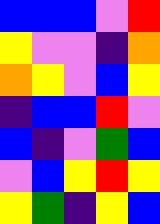[["blue", "blue", "blue", "violet", "red"], ["yellow", "violet", "violet", "indigo", "orange"], ["orange", "yellow", "violet", "blue", "yellow"], ["indigo", "blue", "blue", "red", "violet"], ["blue", "indigo", "violet", "green", "blue"], ["violet", "blue", "yellow", "red", "yellow"], ["yellow", "green", "indigo", "yellow", "blue"]]